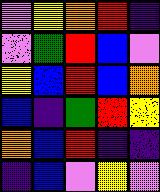[["violet", "yellow", "orange", "red", "indigo"], ["violet", "green", "red", "blue", "violet"], ["yellow", "blue", "red", "blue", "orange"], ["blue", "indigo", "green", "red", "yellow"], ["orange", "blue", "red", "indigo", "indigo"], ["indigo", "blue", "violet", "yellow", "violet"]]